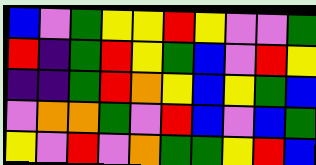[["blue", "violet", "green", "yellow", "yellow", "red", "yellow", "violet", "violet", "green"], ["red", "indigo", "green", "red", "yellow", "green", "blue", "violet", "red", "yellow"], ["indigo", "indigo", "green", "red", "orange", "yellow", "blue", "yellow", "green", "blue"], ["violet", "orange", "orange", "green", "violet", "red", "blue", "violet", "blue", "green"], ["yellow", "violet", "red", "violet", "orange", "green", "green", "yellow", "red", "blue"]]